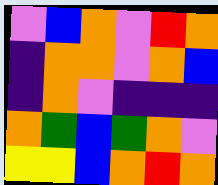[["violet", "blue", "orange", "violet", "red", "orange"], ["indigo", "orange", "orange", "violet", "orange", "blue"], ["indigo", "orange", "violet", "indigo", "indigo", "indigo"], ["orange", "green", "blue", "green", "orange", "violet"], ["yellow", "yellow", "blue", "orange", "red", "orange"]]